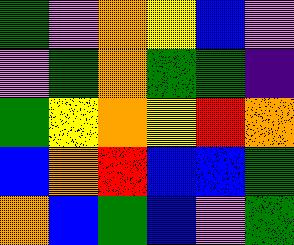[["green", "violet", "orange", "yellow", "blue", "violet"], ["violet", "green", "orange", "green", "green", "indigo"], ["green", "yellow", "orange", "yellow", "red", "orange"], ["blue", "orange", "red", "blue", "blue", "green"], ["orange", "blue", "green", "blue", "violet", "green"]]